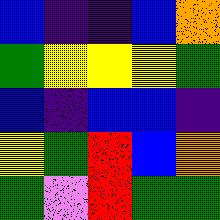[["blue", "indigo", "indigo", "blue", "orange"], ["green", "yellow", "yellow", "yellow", "green"], ["blue", "indigo", "blue", "blue", "indigo"], ["yellow", "green", "red", "blue", "orange"], ["green", "violet", "red", "green", "green"]]